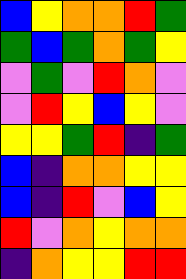[["blue", "yellow", "orange", "orange", "red", "green"], ["green", "blue", "green", "orange", "green", "yellow"], ["violet", "green", "violet", "red", "orange", "violet"], ["violet", "red", "yellow", "blue", "yellow", "violet"], ["yellow", "yellow", "green", "red", "indigo", "green"], ["blue", "indigo", "orange", "orange", "yellow", "yellow"], ["blue", "indigo", "red", "violet", "blue", "yellow"], ["red", "violet", "orange", "yellow", "orange", "orange"], ["indigo", "orange", "yellow", "yellow", "red", "red"]]